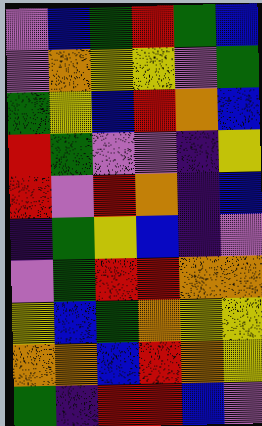[["violet", "blue", "green", "red", "green", "blue"], ["violet", "orange", "yellow", "yellow", "violet", "green"], ["green", "yellow", "blue", "red", "orange", "blue"], ["red", "green", "violet", "violet", "indigo", "yellow"], ["red", "violet", "red", "orange", "indigo", "blue"], ["indigo", "green", "yellow", "blue", "indigo", "violet"], ["violet", "green", "red", "red", "orange", "orange"], ["yellow", "blue", "green", "orange", "yellow", "yellow"], ["orange", "orange", "blue", "red", "orange", "yellow"], ["green", "indigo", "red", "red", "blue", "violet"]]